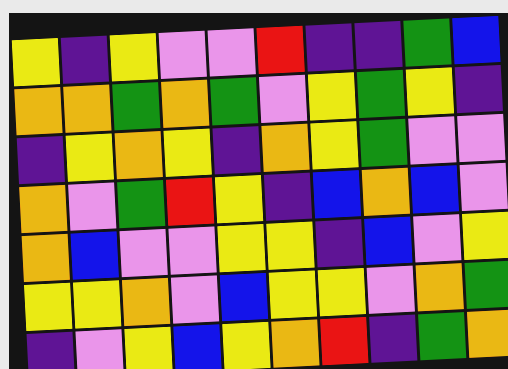[["yellow", "indigo", "yellow", "violet", "violet", "red", "indigo", "indigo", "green", "blue"], ["orange", "orange", "green", "orange", "green", "violet", "yellow", "green", "yellow", "indigo"], ["indigo", "yellow", "orange", "yellow", "indigo", "orange", "yellow", "green", "violet", "violet"], ["orange", "violet", "green", "red", "yellow", "indigo", "blue", "orange", "blue", "violet"], ["orange", "blue", "violet", "violet", "yellow", "yellow", "indigo", "blue", "violet", "yellow"], ["yellow", "yellow", "orange", "violet", "blue", "yellow", "yellow", "violet", "orange", "green"], ["indigo", "violet", "yellow", "blue", "yellow", "orange", "red", "indigo", "green", "orange"]]